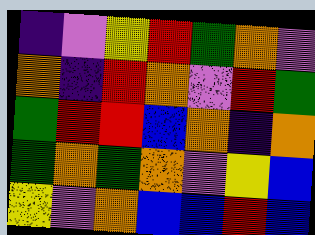[["indigo", "violet", "yellow", "red", "green", "orange", "violet"], ["orange", "indigo", "red", "orange", "violet", "red", "green"], ["green", "red", "red", "blue", "orange", "indigo", "orange"], ["green", "orange", "green", "orange", "violet", "yellow", "blue"], ["yellow", "violet", "orange", "blue", "blue", "red", "blue"]]